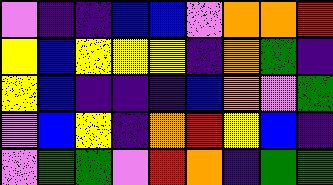[["violet", "indigo", "indigo", "blue", "blue", "violet", "orange", "orange", "red"], ["yellow", "blue", "yellow", "yellow", "yellow", "indigo", "orange", "green", "indigo"], ["yellow", "blue", "indigo", "indigo", "indigo", "blue", "orange", "violet", "green"], ["violet", "blue", "yellow", "indigo", "orange", "red", "yellow", "blue", "indigo"], ["violet", "green", "green", "violet", "red", "orange", "indigo", "green", "green"]]